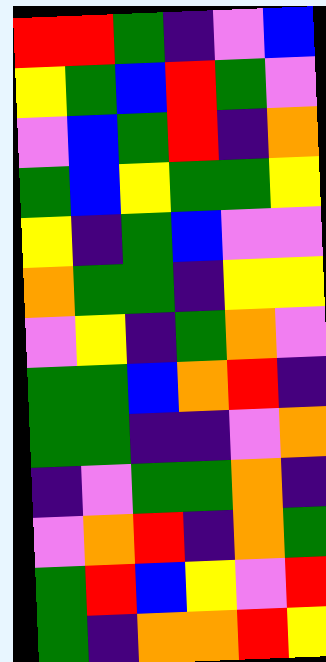[["red", "red", "green", "indigo", "violet", "blue"], ["yellow", "green", "blue", "red", "green", "violet"], ["violet", "blue", "green", "red", "indigo", "orange"], ["green", "blue", "yellow", "green", "green", "yellow"], ["yellow", "indigo", "green", "blue", "violet", "violet"], ["orange", "green", "green", "indigo", "yellow", "yellow"], ["violet", "yellow", "indigo", "green", "orange", "violet"], ["green", "green", "blue", "orange", "red", "indigo"], ["green", "green", "indigo", "indigo", "violet", "orange"], ["indigo", "violet", "green", "green", "orange", "indigo"], ["violet", "orange", "red", "indigo", "orange", "green"], ["green", "red", "blue", "yellow", "violet", "red"], ["green", "indigo", "orange", "orange", "red", "yellow"]]